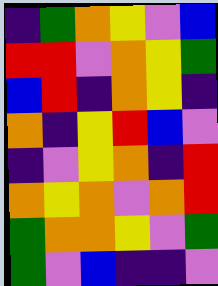[["indigo", "green", "orange", "yellow", "violet", "blue"], ["red", "red", "violet", "orange", "yellow", "green"], ["blue", "red", "indigo", "orange", "yellow", "indigo"], ["orange", "indigo", "yellow", "red", "blue", "violet"], ["indigo", "violet", "yellow", "orange", "indigo", "red"], ["orange", "yellow", "orange", "violet", "orange", "red"], ["green", "orange", "orange", "yellow", "violet", "green"], ["green", "violet", "blue", "indigo", "indigo", "violet"]]